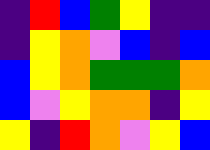[["indigo", "red", "blue", "green", "yellow", "indigo", "indigo"], ["indigo", "yellow", "orange", "violet", "blue", "indigo", "blue"], ["blue", "yellow", "orange", "green", "green", "green", "orange"], ["blue", "violet", "yellow", "orange", "orange", "indigo", "yellow"], ["yellow", "indigo", "red", "orange", "violet", "yellow", "blue"]]